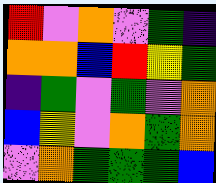[["red", "violet", "orange", "violet", "green", "indigo"], ["orange", "orange", "blue", "red", "yellow", "green"], ["indigo", "green", "violet", "green", "violet", "orange"], ["blue", "yellow", "violet", "orange", "green", "orange"], ["violet", "orange", "green", "green", "green", "blue"]]